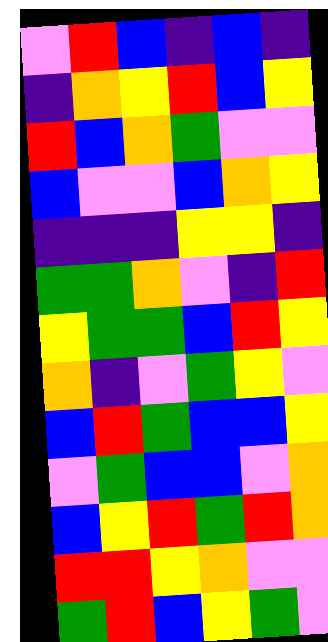[["violet", "red", "blue", "indigo", "blue", "indigo"], ["indigo", "orange", "yellow", "red", "blue", "yellow"], ["red", "blue", "orange", "green", "violet", "violet"], ["blue", "violet", "violet", "blue", "orange", "yellow"], ["indigo", "indigo", "indigo", "yellow", "yellow", "indigo"], ["green", "green", "orange", "violet", "indigo", "red"], ["yellow", "green", "green", "blue", "red", "yellow"], ["orange", "indigo", "violet", "green", "yellow", "violet"], ["blue", "red", "green", "blue", "blue", "yellow"], ["violet", "green", "blue", "blue", "violet", "orange"], ["blue", "yellow", "red", "green", "red", "orange"], ["red", "red", "yellow", "orange", "violet", "violet"], ["green", "red", "blue", "yellow", "green", "violet"]]